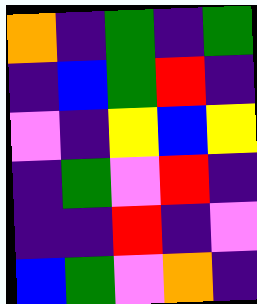[["orange", "indigo", "green", "indigo", "green"], ["indigo", "blue", "green", "red", "indigo"], ["violet", "indigo", "yellow", "blue", "yellow"], ["indigo", "green", "violet", "red", "indigo"], ["indigo", "indigo", "red", "indigo", "violet"], ["blue", "green", "violet", "orange", "indigo"]]